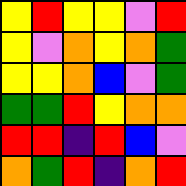[["yellow", "red", "yellow", "yellow", "violet", "red"], ["yellow", "violet", "orange", "yellow", "orange", "green"], ["yellow", "yellow", "orange", "blue", "violet", "green"], ["green", "green", "red", "yellow", "orange", "orange"], ["red", "red", "indigo", "red", "blue", "violet"], ["orange", "green", "red", "indigo", "orange", "red"]]